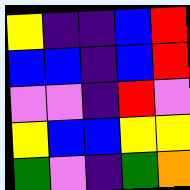[["yellow", "indigo", "indigo", "blue", "red"], ["blue", "blue", "indigo", "blue", "red"], ["violet", "violet", "indigo", "red", "violet"], ["yellow", "blue", "blue", "yellow", "yellow"], ["green", "violet", "indigo", "green", "orange"]]